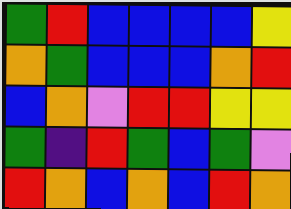[["green", "red", "blue", "blue", "blue", "blue", "yellow"], ["orange", "green", "blue", "blue", "blue", "orange", "red"], ["blue", "orange", "violet", "red", "red", "yellow", "yellow"], ["green", "indigo", "red", "green", "blue", "green", "violet"], ["red", "orange", "blue", "orange", "blue", "red", "orange"]]